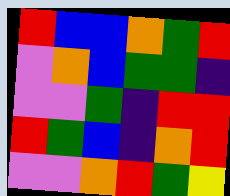[["red", "blue", "blue", "orange", "green", "red"], ["violet", "orange", "blue", "green", "green", "indigo"], ["violet", "violet", "green", "indigo", "red", "red"], ["red", "green", "blue", "indigo", "orange", "red"], ["violet", "violet", "orange", "red", "green", "yellow"]]